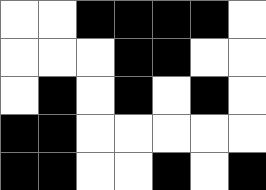[["white", "white", "black", "black", "black", "black", "white"], ["white", "white", "white", "black", "black", "white", "white"], ["white", "black", "white", "black", "white", "black", "white"], ["black", "black", "white", "white", "white", "white", "white"], ["black", "black", "white", "white", "black", "white", "black"]]